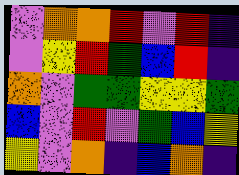[["violet", "orange", "orange", "red", "violet", "red", "indigo"], ["violet", "yellow", "red", "green", "blue", "red", "indigo"], ["orange", "violet", "green", "green", "yellow", "yellow", "green"], ["blue", "violet", "red", "violet", "green", "blue", "yellow"], ["yellow", "violet", "orange", "indigo", "blue", "orange", "indigo"]]